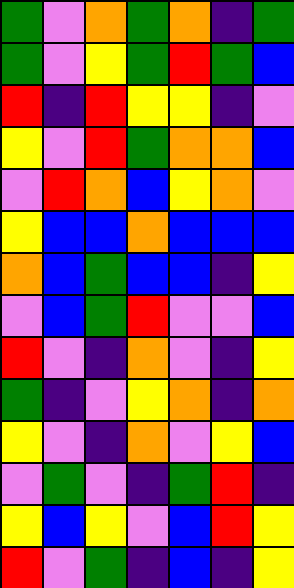[["green", "violet", "orange", "green", "orange", "indigo", "green"], ["green", "violet", "yellow", "green", "red", "green", "blue"], ["red", "indigo", "red", "yellow", "yellow", "indigo", "violet"], ["yellow", "violet", "red", "green", "orange", "orange", "blue"], ["violet", "red", "orange", "blue", "yellow", "orange", "violet"], ["yellow", "blue", "blue", "orange", "blue", "blue", "blue"], ["orange", "blue", "green", "blue", "blue", "indigo", "yellow"], ["violet", "blue", "green", "red", "violet", "violet", "blue"], ["red", "violet", "indigo", "orange", "violet", "indigo", "yellow"], ["green", "indigo", "violet", "yellow", "orange", "indigo", "orange"], ["yellow", "violet", "indigo", "orange", "violet", "yellow", "blue"], ["violet", "green", "violet", "indigo", "green", "red", "indigo"], ["yellow", "blue", "yellow", "violet", "blue", "red", "yellow"], ["red", "violet", "green", "indigo", "blue", "indigo", "yellow"]]